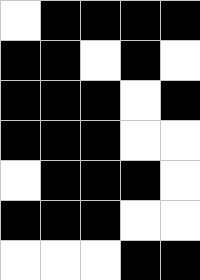[["white", "black", "black", "black", "black"], ["black", "black", "white", "black", "white"], ["black", "black", "black", "white", "black"], ["black", "black", "black", "white", "white"], ["white", "black", "black", "black", "white"], ["black", "black", "black", "white", "white"], ["white", "white", "white", "black", "black"]]